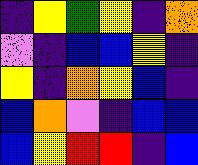[["indigo", "yellow", "green", "yellow", "indigo", "orange"], ["violet", "indigo", "blue", "blue", "yellow", "indigo"], ["yellow", "indigo", "orange", "yellow", "blue", "indigo"], ["blue", "orange", "violet", "indigo", "blue", "blue"], ["blue", "yellow", "red", "red", "indigo", "blue"]]